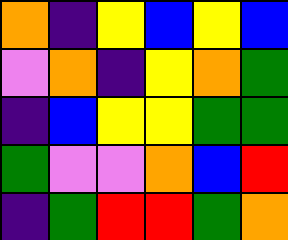[["orange", "indigo", "yellow", "blue", "yellow", "blue"], ["violet", "orange", "indigo", "yellow", "orange", "green"], ["indigo", "blue", "yellow", "yellow", "green", "green"], ["green", "violet", "violet", "orange", "blue", "red"], ["indigo", "green", "red", "red", "green", "orange"]]